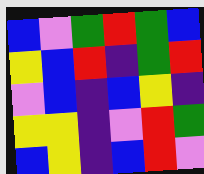[["blue", "violet", "green", "red", "green", "blue"], ["yellow", "blue", "red", "indigo", "green", "red"], ["violet", "blue", "indigo", "blue", "yellow", "indigo"], ["yellow", "yellow", "indigo", "violet", "red", "green"], ["blue", "yellow", "indigo", "blue", "red", "violet"]]